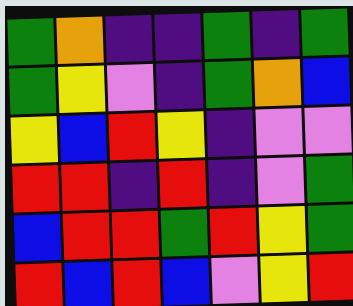[["green", "orange", "indigo", "indigo", "green", "indigo", "green"], ["green", "yellow", "violet", "indigo", "green", "orange", "blue"], ["yellow", "blue", "red", "yellow", "indigo", "violet", "violet"], ["red", "red", "indigo", "red", "indigo", "violet", "green"], ["blue", "red", "red", "green", "red", "yellow", "green"], ["red", "blue", "red", "blue", "violet", "yellow", "red"]]